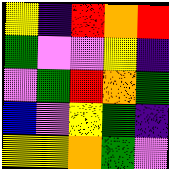[["yellow", "indigo", "red", "orange", "red"], ["green", "violet", "violet", "yellow", "indigo"], ["violet", "green", "red", "orange", "green"], ["blue", "violet", "yellow", "green", "indigo"], ["yellow", "yellow", "orange", "green", "violet"]]